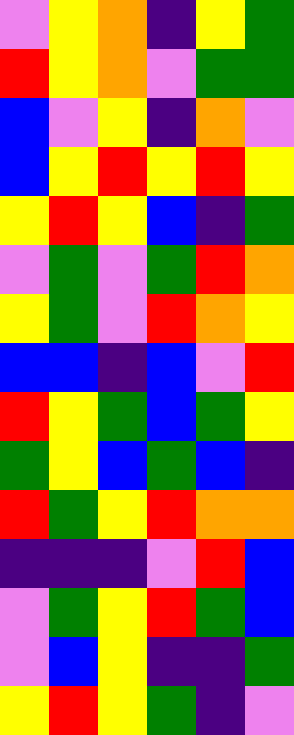[["violet", "yellow", "orange", "indigo", "yellow", "green"], ["red", "yellow", "orange", "violet", "green", "green"], ["blue", "violet", "yellow", "indigo", "orange", "violet"], ["blue", "yellow", "red", "yellow", "red", "yellow"], ["yellow", "red", "yellow", "blue", "indigo", "green"], ["violet", "green", "violet", "green", "red", "orange"], ["yellow", "green", "violet", "red", "orange", "yellow"], ["blue", "blue", "indigo", "blue", "violet", "red"], ["red", "yellow", "green", "blue", "green", "yellow"], ["green", "yellow", "blue", "green", "blue", "indigo"], ["red", "green", "yellow", "red", "orange", "orange"], ["indigo", "indigo", "indigo", "violet", "red", "blue"], ["violet", "green", "yellow", "red", "green", "blue"], ["violet", "blue", "yellow", "indigo", "indigo", "green"], ["yellow", "red", "yellow", "green", "indigo", "violet"]]